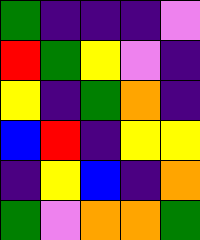[["green", "indigo", "indigo", "indigo", "violet"], ["red", "green", "yellow", "violet", "indigo"], ["yellow", "indigo", "green", "orange", "indigo"], ["blue", "red", "indigo", "yellow", "yellow"], ["indigo", "yellow", "blue", "indigo", "orange"], ["green", "violet", "orange", "orange", "green"]]